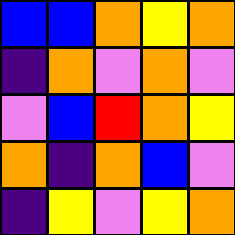[["blue", "blue", "orange", "yellow", "orange"], ["indigo", "orange", "violet", "orange", "violet"], ["violet", "blue", "red", "orange", "yellow"], ["orange", "indigo", "orange", "blue", "violet"], ["indigo", "yellow", "violet", "yellow", "orange"]]